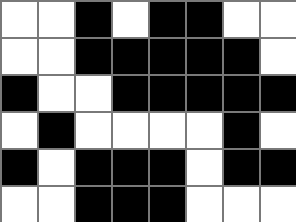[["white", "white", "black", "white", "black", "black", "white", "white"], ["white", "white", "black", "black", "black", "black", "black", "white"], ["black", "white", "white", "black", "black", "black", "black", "black"], ["white", "black", "white", "white", "white", "white", "black", "white"], ["black", "white", "black", "black", "black", "white", "black", "black"], ["white", "white", "black", "black", "black", "white", "white", "white"]]